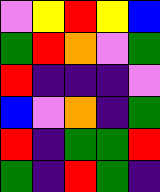[["violet", "yellow", "red", "yellow", "blue"], ["green", "red", "orange", "violet", "green"], ["red", "indigo", "indigo", "indigo", "violet"], ["blue", "violet", "orange", "indigo", "green"], ["red", "indigo", "green", "green", "red"], ["green", "indigo", "red", "green", "indigo"]]